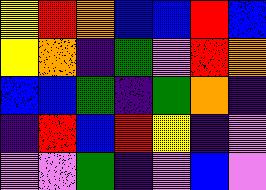[["yellow", "red", "orange", "blue", "blue", "red", "blue"], ["yellow", "orange", "indigo", "green", "violet", "red", "orange"], ["blue", "blue", "green", "indigo", "green", "orange", "indigo"], ["indigo", "red", "blue", "red", "yellow", "indigo", "violet"], ["violet", "violet", "green", "indigo", "violet", "blue", "violet"]]